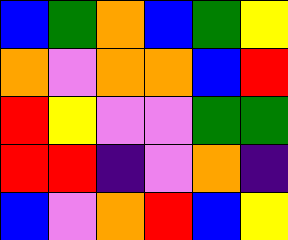[["blue", "green", "orange", "blue", "green", "yellow"], ["orange", "violet", "orange", "orange", "blue", "red"], ["red", "yellow", "violet", "violet", "green", "green"], ["red", "red", "indigo", "violet", "orange", "indigo"], ["blue", "violet", "orange", "red", "blue", "yellow"]]